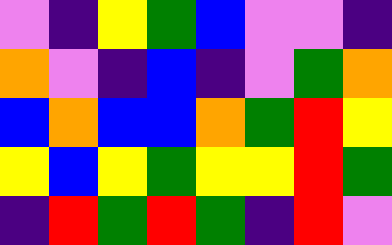[["violet", "indigo", "yellow", "green", "blue", "violet", "violet", "indigo"], ["orange", "violet", "indigo", "blue", "indigo", "violet", "green", "orange"], ["blue", "orange", "blue", "blue", "orange", "green", "red", "yellow"], ["yellow", "blue", "yellow", "green", "yellow", "yellow", "red", "green"], ["indigo", "red", "green", "red", "green", "indigo", "red", "violet"]]